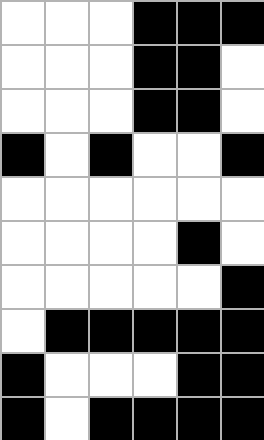[["white", "white", "white", "black", "black", "black"], ["white", "white", "white", "black", "black", "white"], ["white", "white", "white", "black", "black", "white"], ["black", "white", "black", "white", "white", "black"], ["white", "white", "white", "white", "white", "white"], ["white", "white", "white", "white", "black", "white"], ["white", "white", "white", "white", "white", "black"], ["white", "black", "black", "black", "black", "black"], ["black", "white", "white", "white", "black", "black"], ["black", "white", "black", "black", "black", "black"]]